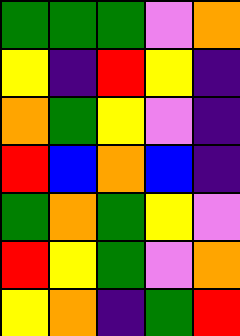[["green", "green", "green", "violet", "orange"], ["yellow", "indigo", "red", "yellow", "indigo"], ["orange", "green", "yellow", "violet", "indigo"], ["red", "blue", "orange", "blue", "indigo"], ["green", "orange", "green", "yellow", "violet"], ["red", "yellow", "green", "violet", "orange"], ["yellow", "orange", "indigo", "green", "red"]]